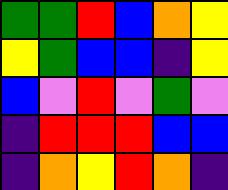[["green", "green", "red", "blue", "orange", "yellow"], ["yellow", "green", "blue", "blue", "indigo", "yellow"], ["blue", "violet", "red", "violet", "green", "violet"], ["indigo", "red", "red", "red", "blue", "blue"], ["indigo", "orange", "yellow", "red", "orange", "indigo"]]